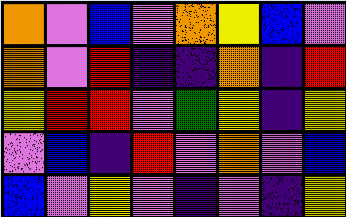[["orange", "violet", "blue", "violet", "orange", "yellow", "blue", "violet"], ["orange", "violet", "red", "indigo", "indigo", "orange", "indigo", "red"], ["yellow", "red", "red", "violet", "green", "yellow", "indigo", "yellow"], ["violet", "blue", "indigo", "red", "violet", "orange", "violet", "blue"], ["blue", "violet", "yellow", "violet", "indigo", "violet", "indigo", "yellow"]]